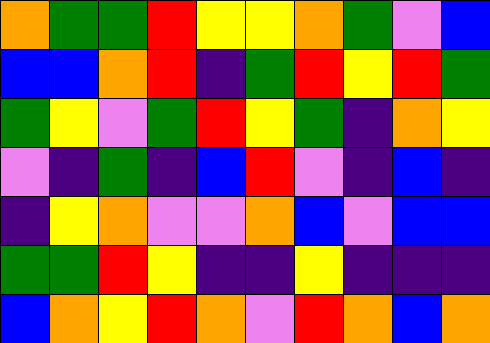[["orange", "green", "green", "red", "yellow", "yellow", "orange", "green", "violet", "blue"], ["blue", "blue", "orange", "red", "indigo", "green", "red", "yellow", "red", "green"], ["green", "yellow", "violet", "green", "red", "yellow", "green", "indigo", "orange", "yellow"], ["violet", "indigo", "green", "indigo", "blue", "red", "violet", "indigo", "blue", "indigo"], ["indigo", "yellow", "orange", "violet", "violet", "orange", "blue", "violet", "blue", "blue"], ["green", "green", "red", "yellow", "indigo", "indigo", "yellow", "indigo", "indigo", "indigo"], ["blue", "orange", "yellow", "red", "orange", "violet", "red", "orange", "blue", "orange"]]